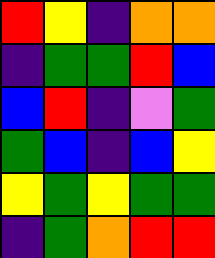[["red", "yellow", "indigo", "orange", "orange"], ["indigo", "green", "green", "red", "blue"], ["blue", "red", "indigo", "violet", "green"], ["green", "blue", "indigo", "blue", "yellow"], ["yellow", "green", "yellow", "green", "green"], ["indigo", "green", "orange", "red", "red"]]